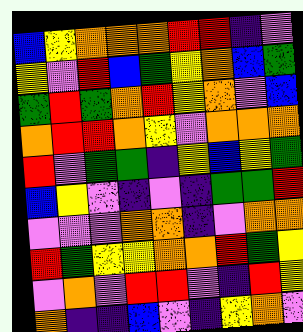[["blue", "yellow", "orange", "orange", "orange", "red", "red", "indigo", "violet"], ["yellow", "violet", "red", "blue", "green", "yellow", "orange", "blue", "green"], ["green", "red", "green", "orange", "red", "yellow", "orange", "violet", "blue"], ["orange", "red", "red", "orange", "yellow", "violet", "orange", "orange", "orange"], ["red", "violet", "green", "green", "indigo", "yellow", "blue", "yellow", "green"], ["blue", "yellow", "violet", "indigo", "violet", "indigo", "green", "green", "red"], ["violet", "violet", "violet", "orange", "orange", "indigo", "violet", "orange", "orange"], ["red", "green", "yellow", "yellow", "orange", "orange", "red", "green", "yellow"], ["violet", "orange", "violet", "red", "red", "violet", "indigo", "red", "yellow"], ["orange", "indigo", "indigo", "blue", "violet", "indigo", "yellow", "orange", "violet"]]